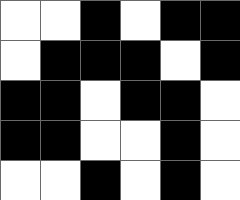[["white", "white", "black", "white", "black", "black"], ["white", "black", "black", "black", "white", "black"], ["black", "black", "white", "black", "black", "white"], ["black", "black", "white", "white", "black", "white"], ["white", "white", "black", "white", "black", "white"]]